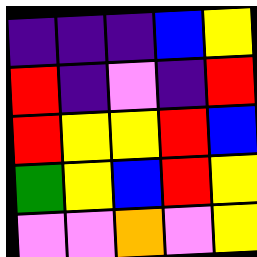[["indigo", "indigo", "indigo", "blue", "yellow"], ["red", "indigo", "violet", "indigo", "red"], ["red", "yellow", "yellow", "red", "blue"], ["green", "yellow", "blue", "red", "yellow"], ["violet", "violet", "orange", "violet", "yellow"]]